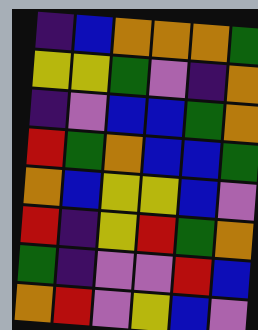[["indigo", "blue", "orange", "orange", "orange", "green"], ["yellow", "yellow", "green", "violet", "indigo", "orange"], ["indigo", "violet", "blue", "blue", "green", "orange"], ["red", "green", "orange", "blue", "blue", "green"], ["orange", "blue", "yellow", "yellow", "blue", "violet"], ["red", "indigo", "yellow", "red", "green", "orange"], ["green", "indigo", "violet", "violet", "red", "blue"], ["orange", "red", "violet", "yellow", "blue", "violet"]]